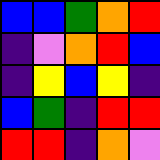[["blue", "blue", "green", "orange", "red"], ["indigo", "violet", "orange", "red", "blue"], ["indigo", "yellow", "blue", "yellow", "indigo"], ["blue", "green", "indigo", "red", "red"], ["red", "red", "indigo", "orange", "violet"]]